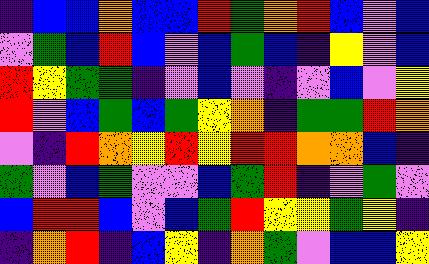[["indigo", "blue", "blue", "orange", "blue", "blue", "red", "green", "orange", "red", "blue", "violet", "blue"], ["violet", "green", "blue", "red", "blue", "violet", "blue", "green", "blue", "indigo", "yellow", "violet", "blue"], ["red", "yellow", "green", "green", "indigo", "violet", "blue", "violet", "indigo", "violet", "blue", "violet", "yellow"], ["red", "violet", "blue", "green", "blue", "green", "yellow", "orange", "indigo", "green", "green", "red", "orange"], ["violet", "indigo", "red", "orange", "yellow", "red", "yellow", "red", "red", "orange", "orange", "blue", "indigo"], ["green", "violet", "blue", "green", "violet", "violet", "blue", "green", "red", "indigo", "violet", "green", "violet"], ["blue", "red", "red", "blue", "violet", "blue", "green", "red", "yellow", "yellow", "green", "yellow", "indigo"], ["indigo", "orange", "red", "indigo", "blue", "yellow", "indigo", "orange", "green", "violet", "blue", "blue", "yellow"]]